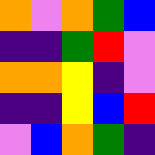[["orange", "violet", "orange", "green", "blue"], ["indigo", "indigo", "green", "red", "violet"], ["orange", "orange", "yellow", "indigo", "violet"], ["indigo", "indigo", "yellow", "blue", "red"], ["violet", "blue", "orange", "green", "indigo"]]